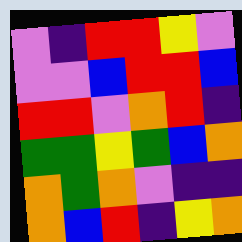[["violet", "indigo", "red", "red", "yellow", "violet"], ["violet", "violet", "blue", "red", "red", "blue"], ["red", "red", "violet", "orange", "red", "indigo"], ["green", "green", "yellow", "green", "blue", "orange"], ["orange", "green", "orange", "violet", "indigo", "indigo"], ["orange", "blue", "red", "indigo", "yellow", "orange"]]